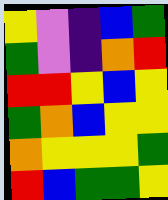[["yellow", "violet", "indigo", "blue", "green"], ["green", "violet", "indigo", "orange", "red"], ["red", "red", "yellow", "blue", "yellow"], ["green", "orange", "blue", "yellow", "yellow"], ["orange", "yellow", "yellow", "yellow", "green"], ["red", "blue", "green", "green", "yellow"]]